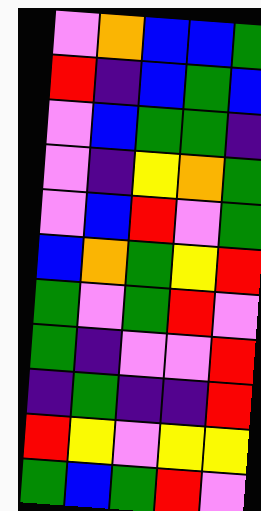[["violet", "orange", "blue", "blue", "green"], ["red", "indigo", "blue", "green", "blue"], ["violet", "blue", "green", "green", "indigo"], ["violet", "indigo", "yellow", "orange", "green"], ["violet", "blue", "red", "violet", "green"], ["blue", "orange", "green", "yellow", "red"], ["green", "violet", "green", "red", "violet"], ["green", "indigo", "violet", "violet", "red"], ["indigo", "green", "indigo", "indigo", "red"], ["red", "yellow", "violet", "yellow", "yellow"], ["green", "blue", "green", "red", "violet"]]